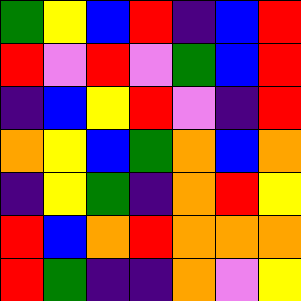[["green", "yellow", "blue", "red", "indigo", "blue", "red"], ["red", "violet", "red", "violet", "green", "blue", "red"], ["indigo", "blue", "yellow", "red", "violet", "indigo", "red"], ["orange", "yellow", "blue", "green", "orange", "blue", "orange"], ["indigo", "yellow", "green", "indigo", "orange", "red", "yellow"], ["red", "blue", "orange", "red", "orange", "orange", "orange"], ["red", "green", "indigo", "indigo", "orange", "violet", "yellow"]]